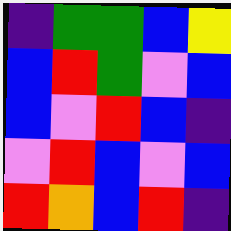[["indigo", "green", "green", "blue", "yellow"], ["blue", "red", "green", "violet", "blue"], ["blue", "violet", "red", "blue", "indigo"], ["violet", "red", "blue", "violet", "blue"], ["red", "orange", "blue", "red", "indigo"]]